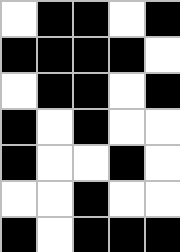[["white", "black", "black", "white", "black"], ["black", "black", "black", "black", "white"], ["white", "black", "black", "white", "black"], ["black", "white", "black", "white", "white"], ["black", "white", "white", "black", "white"], ["white", "white", "black", "white", "white"], ["black", "white", "black", "black", "black"]]